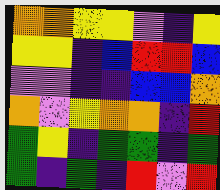[["orange", "orange", "yellow", "yellow", "violet", "indigo", "yellow"], ["yellow", "yellow", "indigo", "blue", "red", "red", "blue"], ["violet", "violet", "indigo", "indigo", "blue", "blue", "orange"], ["orange", "violet", "yellow", "orange", "orange", "indigo", "red"], ["green", "yellow", "indigo", "green", "green", "indigo", "green"], ["green", "indigo", "green", "indigo", "red", "violet", "red"]]